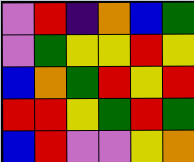[["violet", "red", "indigo", "orange", "blue", "green"], ["violet", "green", "yellow", "yellow", "red", "yellow"], ["blue", "orange", "green", "red", "yellow", "red"], ["red", "red", "yellow", "green", "red", "green"], ["blue", "red", "violet", "violet", "yellow", "orange"]]